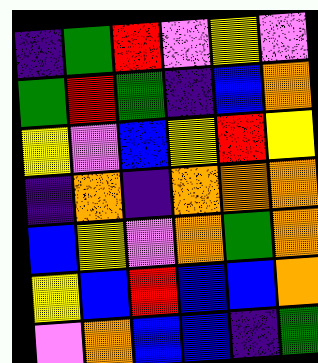[["indigo", "green", "red", "violet", "yellow", "violet"], ["green", "red", "green", "indigo", "blue", "orange"], ["yellow", "violet", "blue", "yellow", "red", "yellow"], ["indigo", "orange", "indigo", "orange", "orange", "orange"], ["blue", "yellow", "violet", "orange", "green", "orange"], ["yellow", "blue", "red", "blue", "blue", "orange"], ["violet", "orange", "blue", "blue", "indigo", "green"]]